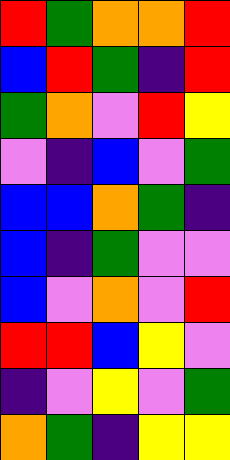[["red", "green", "orange", "orange", "red"], ["blue", "red", "green", "indigo", "red"], ["green", "orange", "violet", "red", "yellow"], ["violet", "indigo", "blue", "violet", "green"], ["blue", "blue", "orange", "green", "indigo"], ["blue", "indigo", "green", "violet", "violet"], ["blue", "violet", "orange", "violet", "red"], ["red", "red", "blue", "yellow", "violet"], ["indigo", "violet", "yellow", "violet", "green"], ["orange", "green", "indigo", "yellow", "yellow"]]